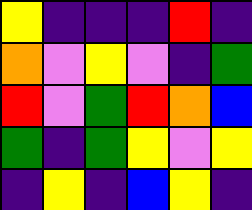[["yellow", "indigo", "indigo", "indigo", "red", "indigo"], ["orange", "violet", "yellow", "violet", "indigo", "green"], ["red", "violet", "green", "red", "orange", "blue"], ["green", "indigo", "green", "yellow", "violet", "yellow"], ["indigo", "yellow", "indigo", "blue", "yellow", "indigo"]]